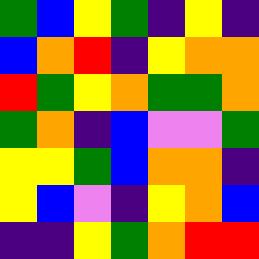[["green", "blue", "yellow", "green", "indigo", "yellow", "indigo"], ["blue", "orange", "red", "indigo", "yellow", "orange", "orange"], ["red", "green", "yellow", "orange", "green", "green", "orange"], ["green", "orange", "indigo", "blue", "violet", "violet", "green"], ["yellow", "yellow", "green", "blue", "orange", "orange", "indigo"], ["yellow", "blue", "violet", "indigo", "yellow", "orange", "blue"], ["indigo", "indigo", "yellow", "green", "orange", "red", "red"]]